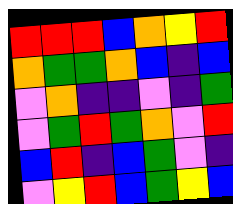[["red", "red", "red", "blue", "orange", "yellow", "red"], ["orange", "green", "green", "orange", "blue", "indigo", "blue"], ["violet", "orange", "indigo", "indigo", "violet", "indigo", "green"], ["violet", "green", "red", "green", "orange", "violet", "red"], ["blue", "red", "indigo", "blue", "green", "violet", "indigo"], ["violet", "yellow", "red", "blue", "green", "yellow", "blue"]]